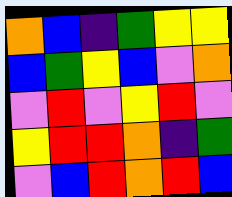[["orange", "blue", "indigo", "green", "yellow", "yellow"], ["blue", "green", "yellow", "blue", "violet", "orange"], ["violet", "red", "violet", "yellow", "red", "violet"], ["yellow", "red", "red", "orange", "indigo", "green"], ["violet", "blue", "red", "orange", "red", "blue"]]